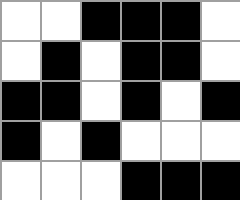[["white", "white", "black", "black", "black", "white"], ["white", "black", "white", "black", "black", "white"], ["black", "black", "white", "black", "white", "black"], ["black", "white", "black", "white", "white", "white"], ["white", "white", "white", "black", "black", "black"]]